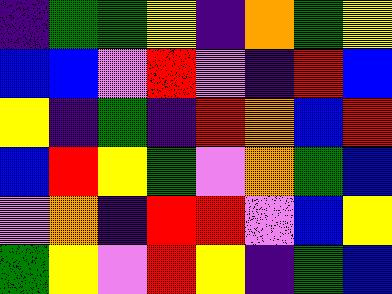[["indigo", "green", "green", "yellow", "indigo", "orange", "green", "yellow"], ["blue", "blue", "violet", "red", "violet", "indigo", "red", "blue"], ["yellow", "indigo", "green", "indigo", "red", "orange", "blue", "red"], ["blue", "red", "yellow", "green", "violet", "orange", "green", "blue"], ["violet", "orange", "indigo", "red", "red", "violet", "blue", "yellow"], ["green", "yellow", "violet", "red", "yellow", "indigo", "green", "blue"]]